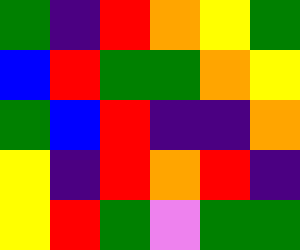[["green", "indigo", "red", "orange", "yellow", "green"], ["blue", "red", "green", "green", "orange", "yellow"], ["green", "blue", "red", "indigo", "indigo", "orange"], ["yellow", "indigo", "red", "orange", "red", "indigo"], ["yellow", "red", "green", "violet", "green", "green"]]